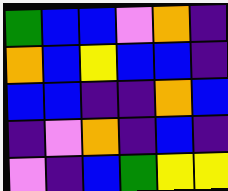[["green", "blue", "blue", "violet", "orange", "indigo"], ["orange", "blue", "yellow", "blue", "blue", "indigo"], ["blue", "blue", "indigo", "indigo", "orange", "blue"], ["indigo", "violet", "orange", "indigo", "blue", "indigo"], ["violet", "indigo", "blue", "green", "yellow", "yellow"]]